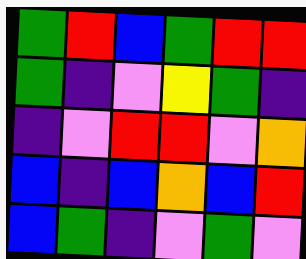[["green", "red", "blue", "green", "red", "red"], ["green", "indigo", "violet", "yellow", "green", "indigo"], ["indigo", "violet", "red", "red", "violet", "orange"], ["blue", "indigo", "blue", "orange", "blue", "red"], ["blue", "green", "indigo", "violet", "green", "violet"]]